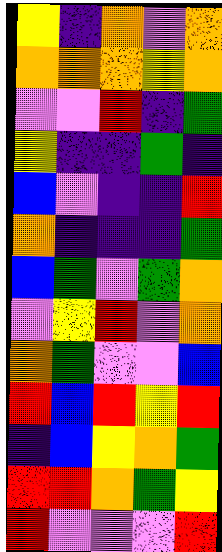[["yellow", "indigo", "orange", "violet", "orange"], ["orange", "orange", "orange", "yellow", "orange"], ["violet", "violet", "red", "indigo", "green"], ["yellow", "indigo", "indigo", "green", "indigo"], ["blue", "violet", "indigo", "indigo", "red"], ["orange", "indigo", "indigo", "indigo", "green"], ["blue", "green", "violet", "green", "orange"], ["violet", "yellow", "red", "violet", "orange"], ["orange", "green", "violet", "violet", "blue"], ["red", "blue", "red", "yellow", "red"], ["indigo", "blue", "yellow", "orange", "green"], ["red", "red", "orange", "green", "yellow"], ["red", "violet", "violet", "violet", "red"]]